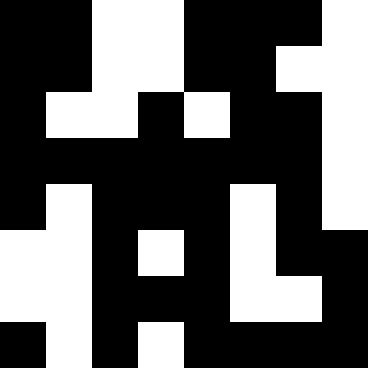[["black", "black", "white", "white", "black", "black", "black", "white"], ["black", "black", "white", "white", "black", "black", "white", "white"], ["black", "white", "white", "black", "white", "black", "black", "white"], ["black", "black", "black", "black", "black", "black", "black", "white"], ["black", "white", "black", "black", "black", "white", "black", "white"], ["white", "white", "black", "white", "black", "white", "black", "black"], ["white", "white", "black", "black", "black", "white", "white", "black"], ["black", "white", "black", "white", "black", "black", "black", "black"]]